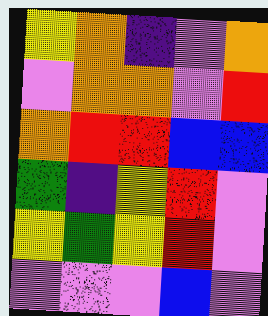[["yellow", "orange", "indigo", "violet", "orange"], ["violet", "orange", "orange", "violet", "red"], ["orange", "red", "red", "blue", "blue"], ["green", "indigo", "yellow", "red", "violet"], ["yellow", "green", "yellow", "red", "violet"], ["violet", "violet", "violet", "blue", "violet"]]